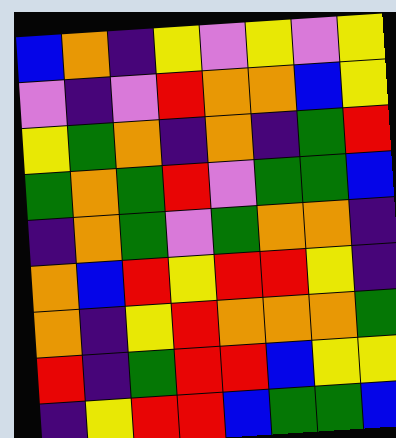[["blue", "orange", "indigo", "yellow", "violet", "yellow", "violet", "yellow"], ["violet", "indigo", "violet", "red", "orange", "orange", "blue", "yellow"], ["yellow", "green", "orange", "indigo", "orange", "indigo", "green", "red"], ["green", "orange", "green", "red", "violet", "green", "green", "blue"], ["indigo", "orange", "green", "violet", "green", "orange", "orange", "indigo"], ["orange", "blue", "red", "yellow", "red", "red", "yellow", "indigo"], ["orange", "indigo", "yellow", "red", "orange", "orange", "orange", "green"], ["red", "indigo", "green", "red", "red", "blue", "yellow", "yellow"], ["indigo", "yellow", "red", "red", "blue", "green", "green", "blue"]]